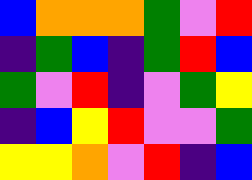[["blue", "orange", "orange", "orange", "green", "violet", "red"], ["indigo", "green", "blue", "indigo", "green", "red", "blue"], ["green", "violet", "red", "indigo", "violet", "green", "yellow"], ["indigo", "blue", "yellow", "red", "violet", "violet", "green"], ["yellow", "yellow", "orange", "violet", "red", "indigo", "blue"]]